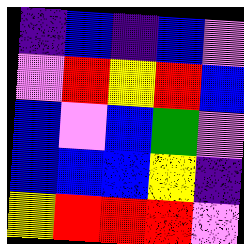[["indigo", "blue", "indigo", "blue", "violet"], ["violet", "red", "yellow", "red", "blue"], ["blue", "violet", "blue", "green", "violet"], ["blue", "blue", "blue", "yellow", "indigo"], ["yellow", "red", "red", "red", "violet"]]